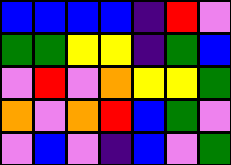[["blue", "blue", "blue", "blue", "indigo", "red", "violet"], ["green", "green", "yellow", "yellow", "indigo", "green", "blue"], ["violet", "red", "violet", "orange", "yellow", "yellow", "green"], ["orange", "violet", "orange", "red", "blue", "green", "violet"], ["violet", "blue", "violet", "indigo", "blue", "violet", "green"]]